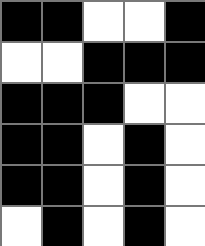[["black", "black", "white", "white", "black"], ["white", "white", "black", "black", "black"], ["black", "black", "black", "white", "white"], ["black", "black", "white", "black", "white"], ["black", "black", "white", "black", "white"], ["white", "black", "white", "black", "white"]]